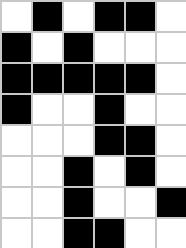[["white", "black", "white", "black", "black", "white"], ["black", "white", "black", "white", "white", "white"], ["black", "black", "black", "black", "black", "white"], ["black", "white", "white", "black", "white", "white"], ["white", "white", "white", "black", "black", "white"], ["white", "white", "black", "white", "black", "white"], ["white", "white", "black", "white", "white", "black"], ["white", "white", "black", "black", "white", "white"]]